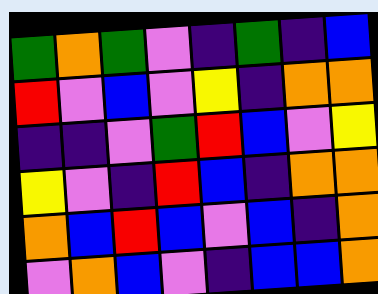[["green", "orange", "green", "violet", "indigo", "green", "indigo", "blue"], ["red", "violet", "blue", "violet", "yellow", "indigo", "orange", "orange"], ["indigo", "indigo", "violet", "green", "red", "blue", "violet", "yellow"], ["yellow", "violet", "indigo", "red", "blue", "indigo", "orange", "orange"], ["orange", "blue", "red", "blue", "violet", "blue", "indigo", "orange"], ["violet", "orange", "blue", "violet", "indigo", "blue", "blue", "orange"]]